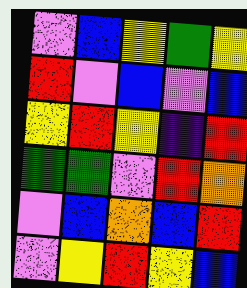[["violet", "blue", "yellow", "green", "yellow"], ["red", "violet", "blue", "violet", "blue"], ["yellow", "red", "yellow", "indigo", "red"], ["green", "green", "violet", "red", "orange"], ["violet", "blue", "orange", "blue", "red"], ["violet", "yellow", "red", "yellow", "blue"]]